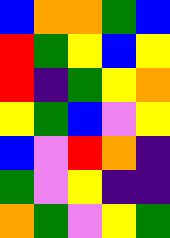[["blue", "orange", "orange", "green", "blue"], ["red", "green", "yellow", "blue", "yellow"], ["red", "indigo", "green", "yellow", "orange"], ["yellow", "green", "blue", "violet", "yellow"], ["blue", "violet", "red", "orange", "indigo"], ["green", "violet", "yellow", "indigo", "indigo"], ["orange", "green", "violet", "yellow", "green"]]